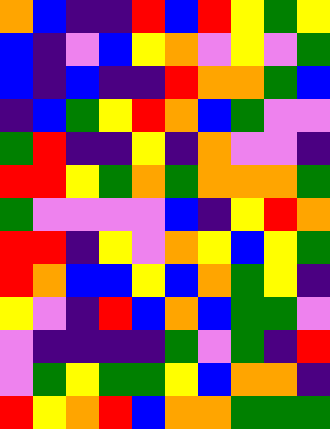[["orange", "blue", "indigo", "indigo", "red", "blue", "red", "yellow", "green", "yellow"], ["blue", "indigo", "violet", "blue", "yellow", "orange", "violet", "yellow", "violet", "green"], ["blue", "indigo", "blue", "indigo", "indigo", "red", "orange", "orange", "green", "blue"], ["indigo", "blue", "green", "yellow", "red", "orange", "blue", "green", "violet", "violet"], ["green", "red", "indigo", "indigo", "yellow", "indigo", "orange", "violet", "violet", "indigo"], ["red", "red", "yellow", "green", "orange", "green", "orange", "orange", "orange", "green"], ["green", "violet", "violet", "violet", "violet", "blue", "indigo", "yellow", "red", "orange"], ["red", "red", "indigo", "yellow", "violet", "orange", "yellow", "blue", "yellow", "green"], ["red", "orange", "blue", "blue", "yellow", "blue", "orange", "green", "yellow", "indigo"], ["yellow", "violet", "indigo", "red", "blue", "orange", "blue", "green", "green", "violet"], ["violet", "indigo", "indigo", "indigo", "indigo", "green", "violet", "green", "indigo", "red"], ["violet", "green", "yellow", "green", "green", "yellow", "blue", "orange", "orange", "indigo"], ["red", "yellow", "orange", "red", "blue", "orange", "orange", "green", "green", "green"]]